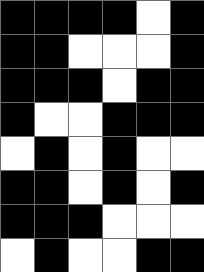[["black", "black", "black", "black", "white", "black"], ["black", "black", "white", "white", "white", "black"], ["black", "black", "black", "white", "black", "black"], ["black", "white", "white", "black", "black", "black"], ["white", "black", "white", "black", "white", "white"], ["black", "black", "white", "black", "white", "black"], ["black", "black", "black", "white", "white", "white"], ["white", "black", "white", "white", "black", "black"]]